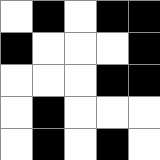[["white", "black", "white", "black", "black"], ["black", "white", "white", "white", "black"], ["white", "white", "white", "black", "black"], ["white", "black", "white", "white", "white"], ["white", "black", "white", "black", "white"]]